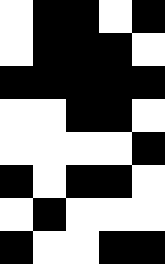[["white", "black", "black", "white", "black"], ["white", "black", "black", "black", "white"], ["black", "black", "black", "black", "black"], ["white", "white", "black", "black", "white"], ["white", "white", "white", "white", "black"], ["black", "white", "black", "black", "white"], ["white", "black", "white", "white", "white"], ["black", "white", "white", "black", "black"]]